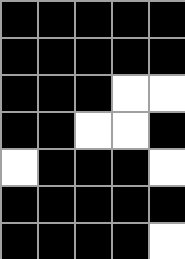[["black", "black", "black", "black", "black"], ["black", "black", "black", "black", "black"], ["black", "black", "black", "white", "white"], ["black", "black", "white", "white", "black"], ["white", "black", "black", "black", "white"], ["black", "black", "black", "black", "black"], ["black", "black", "black", "black", "white"]]